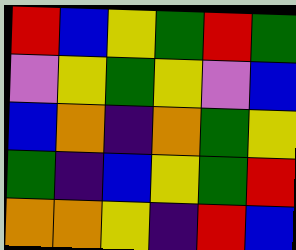[["red", "blue", "yellow", "green", "red", "green"], ["violet", "yellow", "green", "yellow", "violet", "blue"], ["blue", "orange", "indigo", "orange", "green", "yellow"], ["green", "indigo", "blue", "yellow", "green", "red"], ["orange", "orange", "yellow", "indigo", "red", "blue"]]